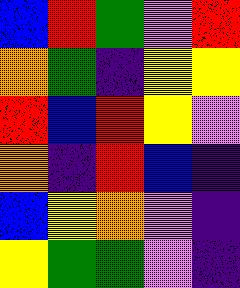[["blue", "red", "green", "violet", "red"], ["orange", "green", "indigo", "yellow", "yellow"], ["red", "blue", "red", "yellow", "violet"], ["orange", "indigo", "red", "blue", "indigo"], ["blue", "yellow", "orange", "violet", "indigo"], ["yellow", "green", "green", "violet", "indigo"]]